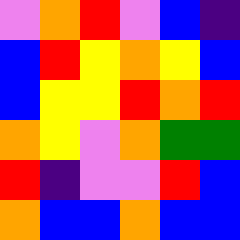[["violet", "orange", "red", "violet", "blue", "indigo"], ["blue", "red", "yellow", "orange", "yellow", "blue"], ["blue", "yellow", "yellow", "red", "orange", "red"], ["orange", "yellow", "violet", "orange", "green", "green"], ["red", "indigo", "violet", "violet", "red", "blue"], ["orange", "blue", "blue", "orange", "blue", "blue"]]